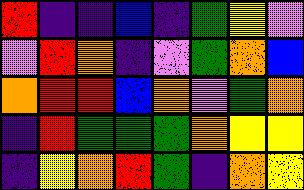[["red", "indigo", "indigo", "blue", "indigo", "green", "yellow", "violet"], ["violet", "red", "orange", "indigo", "violet", "green", "orange", "blue"], ["orange", "red", "red", "blue", "orange", "violet", "green", "orange"], ["indigo", "red", "green", "green", "green", "orange", "yellow", "yellow"], ["indigo", "yellow", "orange", "red", "green", "indigo", "orange", "yellow"]]